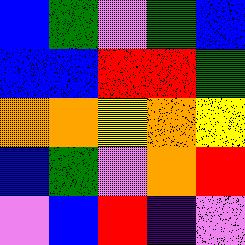[["blue", "green", "violet", "green", "blue"], ["blue", "blue", "red", "red", "green"], ["orange", "orange", "yellow", "orange", "yellow"], ["blue", "green", "violet", "orange", "red"], ["violet", "blue", "red", "indigo", "violet"]]